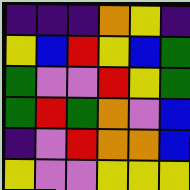[["indigo", "indigo", "indigo", "orange", "yellow", "indigo"], ["yellow", "blue", "red", "yellow", "blue", "green"], ["green", "violet", "violet", "red", "yellow", "green"], ["green", "red", "green", "orange", "violet", "blue"], ["indigo", "violet", "red", "orange", "orange", "blue"], ["yellow", "violet", "violet", "yellow", "yellow", "yellow"]]